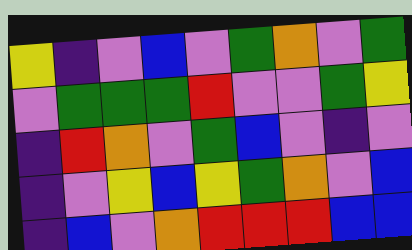[["yellow", "indigo", "violet", "blue", "violet", "green", "orange", "violet", "green"], ["violet", "green", "green", "green", "red", "violet", "violet", "green", "yellow"], ["indigo", "red", "orange", "violet", "green", "blue", "violet", "indigo", "violet"], ["indigo", "violet", "yellow", "blue", "yellow", "green", "orange", "violet", "blue"], ["indigo", "blue", "violet", "orange", "red", "red", "red", "blue", "blue"]]